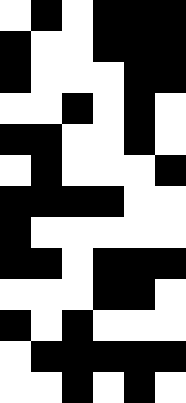[["white", "black", "white", "black", "black", "black"], ["black", "white", "white", "black", "black", "black"], ["black", "white", "white", "white", "black", "black"], ["white", "white", "black", "white", "black", "white"], ["black", "black", "white", "white", "black", "white"], ["white", "black", "white", "white", "white", "black"], ["black", "black", "black", "black", "white", "white"], ["black", "white", "white", "white", "white", "white"], ["black", "black", "white", "black", "black", "black"], ["white", "white", "white", "black", "black", "white"], ["black", "white", "black", "white", "white", "white"], ["white", "black", "black", "black", "black", "black"], ["white", "white", "black", "white", "black", "white"]]